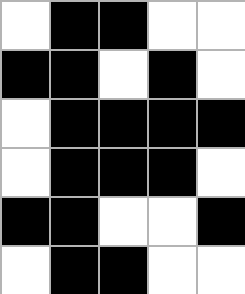[["white", "black", "black", "white", "white"], ["black", "black", "white", "black", "white"], ["white", "black", "black", "black", "black"], ["white", "black", "black", "black", "white"], ["black", "black", "white", "white", "black"], ["white", "black", "black", "white", "white"]]